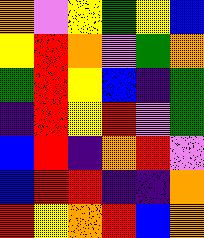[["orange", "violet", "yellow", "green", "yellow", "blue"], ["yellow", "red", "orange", "violet", "green", "orange"], ["green", "red", "yellow", "blue", "indigo", "green"], ["indigo", "red", "yellow", "red", "violet", "green"], ["blue", "red", "indigo", "orange", "red", "violet"], ["blue", "red", "red", "indigo", "indigo", "orange"], ["red", "yellow", "orange", "red", "blue", "orange"]]